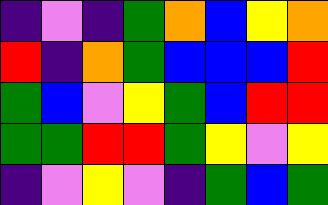[["indigo", "violet", "indigo", "green", "orange", "blue", "yellow", "orange"], ["red", "indigo", "orange", "green", "blue", "blue", "blue", "red"], ["green", "blue", "violet", "yellow", "green", "blue", "red", "red"], ["green", "green", "red", "red", "green", "yellow", "violet", "yellow"], ["indigo", "violet", "yellow", "violet", "indigo", "green", "blue", "green"]]